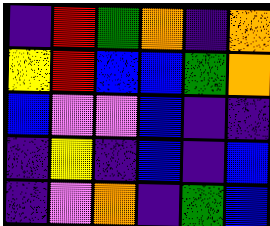[["indigo", "red", "green", "orange", "indigo", "orange"], ["yellow", "red", "blue", "blue", "green", "orange"], ["blue", "violet", "violet", "blue", "indigo", "indigo"], ["indigo", "yellow", "indigo", "blue", "indigo", "blue"], ["indigo", "violet", "orange", "indigo", "green", "blue"]]